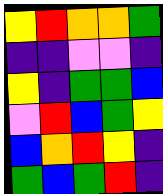[["yellow", "red", "orange", "orange", "green"], ["indigo", "indigo", "violet", "violet", "indigo"], ["yellow", "indigo", "green", "green", "blue"], ["violet", "red", "blue", "green", "yellow"], ["blue", "orange", "red", "yellow", "indigo"], ["green", "blue", "green", "red", "indigo"]]